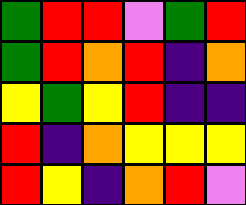[["green", "red", "red", "violet", "green", "red"], ["green", "red", "orange", "red", "indigo", "orange"], ["yellow", "green", "yellow", "red", "indigo", "indigo"], ["red", "indigo", "orange", "yellow", "yellow", "yellow"], ["red", "yellow", "indigo", "orange", "red", "violet"]]